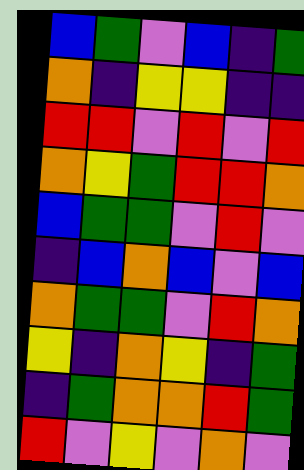[["blue", "green", "violet", "blue", "indigo", "green"], ["orange", "indigo", "yellow", "yellow", "indigo", "indigo"], ["red", "red", "violet", "red", "violet", "red"], ["orange", "yellow", "green", "red", "red", "orange"], ["blue", "green", "green", "violet", "red", "violet"], ["indigo", "blue", "orange", "blue", "violet", "blue"], ["orange", "green", "green", "violet", "red", "orange"], ["yellow", "indigo", "orange", "yellow", "indigo", "green"], ["indigo", "green", "orange", "orange", "red", "green"], ["red", "violet", "yellow", "violet", "orange", "violet"]]